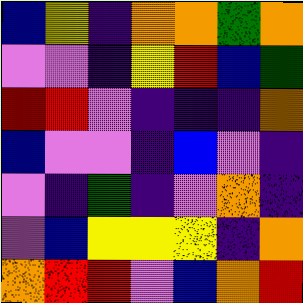[["blue", "yellow", "indigo", "orange", "orange", "green", "orange"], ["violet", "violet", "indigo", "yellow", "red", "blue", "green"], ["red", "red", "violet", "indigo", "indigo", "indigo", "orange"], ["blue", "violet", "violet", "indigo", "blue", "violet", "indigo"], ["violet", "indigo", "green", "indigo", "violet", "orange", "indigo"], ["violet", "blue", "yellow", "yellow", "yellow", "indigo", "orange"], ["orange", "red", "red", "violet", "blue", "orange", "red"]]